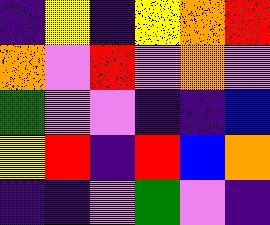[["indigo", "yellow", "indigo", "yellow", "orange", "red"], ["orange", "violet", "red", "violet", "orange", "violet"], ["green", "violet", "violet", "indigo", "indigo", "blue"], ["yellow", "red", "indigo", "red", "blue", "orange"], ["indigo", "indigo", "violet", "green", "violet", "indigo"]]